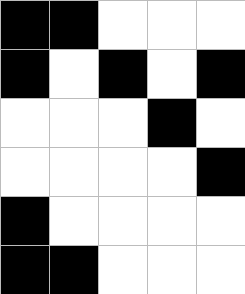[["black", "black", "white", "white", "white"], ["black", "white", "black", "white", "black"], ["white", "white", "white", "black", "white"], ["white", "white", "white", "white", "black"], ["black", "white", "white", "white", "white"], ["black", "black", "white", "white", "white"]]